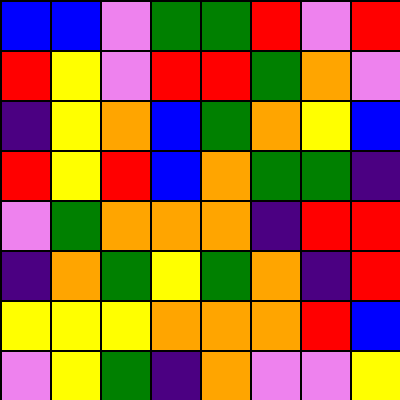[["blue", "blue", "violet", "green", "green", "red", "violet", "red"], ["red", "yellow", "violet", "red", "red", "green", "orange", "violet"], ["indigo", "yellow", "orange", "blue", "green", "orange", "yellow", "blue"], ["red", "yellow", "red", "blue", "orange", "green", "green", "indigo"], ["violet", "green", "orange", "orange", "orange", "indigo", "red", "red"], ["indigo", "orange", "green", "yellow", "green", "orange", "indigo", "red"], ["yellow", "yellow", "yellow", "orange", "orange", "orange", "red", "blue"], ["violet", "yellow", "green", "indigo", "orange", "violet", "violet", "yellow"]]